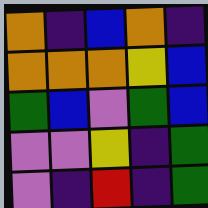[["orange", "indigo", "blue", "orange", "indigo"], ["orange", "orange", "orange", "yellow", "blue"], ["green", "blue", "violet", "green", "blue"], ["violet", "violet", "yellow", "indigo", "green"], ["violet", "indigo", "red", "indigo", "green"]]